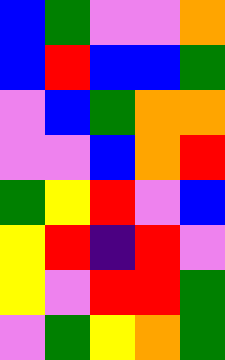[["blue", "green", "violet", "violet", "orange"], ["blue", "red", "blue", "blue", "green"], ["violet", "blue", "green", "orange", "orange"], ["violet", "violet", "blue", "orange", "red"], ["green", "yellow", "red", "violet", "blue"], ["yellow", "red", "indigo", "red", "violet"], ["yellow", "violet", "red", "red", "green"], ["violet", "green", "yellow", "orange", "green"]]